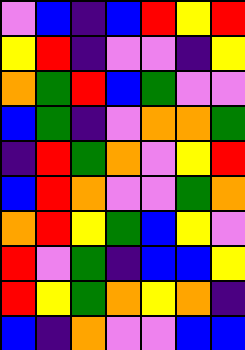[["violet", "blue", "indigo", "blue", "red", "yellow", "red"], ["yellow", "red", "indigo", "violet", "violet", "indigo", "yellow"], ["orange", "green", "red", "blue", "green", "violet", "violet"], ["blue", "green", "indigo", "violet", "orange", "orange", "green"], ["indigo", "red", "green", "orange", "violet", "yellow", "red"], ["blue", "red", "orange", "violet", "violet", "green", "orange"], ["orange", "red", "yellow", "green", "blue", "yellow", "violet"], ["red", "violet", "green", "indigo", "blue", "blue", "yellow"], ["red", "yellow", "green", "orange", "yellow", "orange", "indigo"], ["blue", "indigo", "orange", "violet", "violet", "blue", "blue"]]